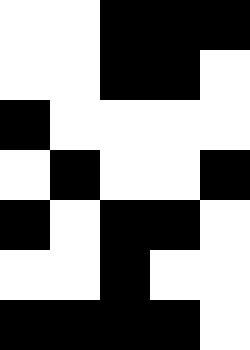[["white", "white", "black", "black", "black"], ["white", "white", "black", "black", "white"], ["black", "white", "white", "white", "white"], ["white", "black", "white", "white", "black"], ["black", "white", "black", "black", "white"], ["white", "white", "black", "white", "white"], ["black", "black", "black", "black", "white"]]